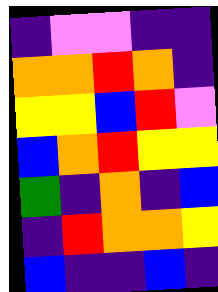[["indigo", "violet", "violet", "indigo", "indigo"], ["orange", "orange", "red", "orange", "indigo"], ["yellow", "yellow", "blue", "red", "violet"], ["blue", "orange", "red", "yellow", "yellow"], ["green", "indigo", "orange", "indigo", "blue"], ["indigo", "red", "orange", "orange", "yellow"], ["blue", "indigo", "indigo", "blue", "indigo"]]